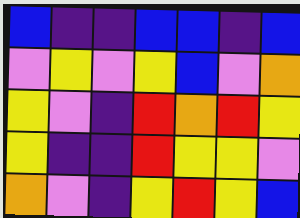[["blue", "indigo", "indigo", "blue", "blue", "indigo", "blue"], ["violet", "yellow", "violet", "yellow", "blue", "violet", "orange"], ["yellow", "violet", "indigo", "red", "orange", "red", "yellow"], ["yellow", "indigo", "indigo", "red", "yellow", "yellow", "violet"], ["orange", "violet", "indigo", "yellow", "red", "yellow", "blue"]]